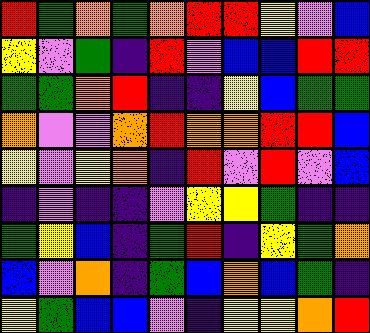[["red", "green", "orange", "green", "orange", "red", "red", "yellow", "violet", "blue"], ["yellow", "violet", "green", "indigo", "red", "violet", "blue", "blue", "red", "red"], ["green", "green", "orange", "red", "indigo", "indigo", "yellow", "blue", "green", "green"], ["orange", "violet", "violet", "orange", "red", "orange", "orange", "red", "red", "blue"], ["yellow", "violet", "yellow", "orange", "indigo", "red", "violet", "red", "violet", "blue"], ["indigo", "violet", "indigo", "indigo", "violet", "yellow", "yellow", "green", "indigo", "indigo"], ["green", "yellow", "blue", "indigo", "green", "red", "indigo", "yellow", "green", "orange"], ["blue", "violet", "orange", "indigo", "green", "blue", "orange", "blue", "green", "indigo"], ["yellow", "green", "blue", "blue", "violet", "indigo", "yellow", "yellow", "orange", "red"]]